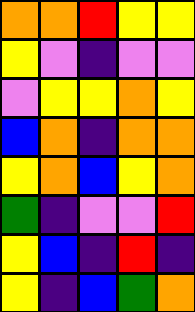[["orange", "orange", "red", "yellow", "yellow"], ["yellow", "violet", "indigo", "violet", "violet"], ["violet", "yellow", "yellow", "orange", "yellow"], ["blue", "orange", "indigo", "orange", "orange"], ["yellow", "orange", "blue", "yellow", "orange"], ["green", "indigo", "violet", "violet", "red"], ["yellow", "blue", "indigo", "red", "indigo"], ["yellow", "indigo", "blue", "green", "orange"]]